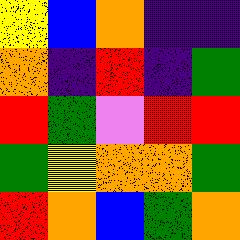[["yellow", "blue", "orange", "indigo", "indigo"], ["orange", "indigo", "red", "indigo", "green"], ["red", "green", "violet", "red", "red"], ["green", "yellow", "orange", "orange", "green"], ["red", "orange", "blue", "green", "orange"]]